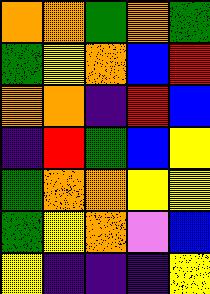[["orange", "orange", "green", "orange", "green"], ["green", "yellow", "orange", "blue", "red"], ["orange", "orange", "indigo", "red", "blue"], ["indigo", "red", "green", "blue", "yellow"], ["green", "orange", "orange", "yellow", "yellow"], ["green", "yellow", "orange", "violet", "blue"], ["yellow", "indigo", "indigo", "indigo", "yellow"]]